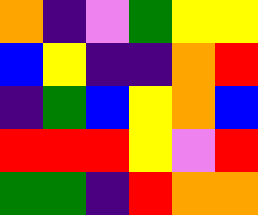[["orange", "indigo", "violet", "green", "yellow", "yellow"], ["blue", "yellow", "indigo", "indigo", "orange", "red"], ["indigo", "green", "blue", "yellow", "orange", "blue"], ["red", "red", "red", "yellow", "violet", "red"], ["green", "green", "indigo", "red", "orange", "orange"]]